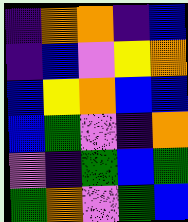[["indigo", "orange", "orange", "indigo", "blue"], ["indigo", "blue", "violet", "yellow", "orange"], ["blue", "yellow", "orange", "blue", "blue"], ["blue", "green", "violet", "indigo", "orange"], ["violet", "indigo", "green", "blue", "green"], ["green", "orange", "violet", "green", "blue"]]